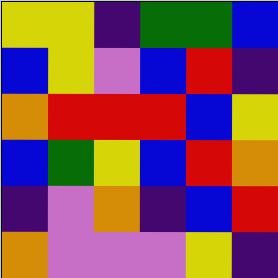[["yellow", "yellow", "indigo", "green", "green", "blue"], ["blue", "yellow", "violet", "blue", "red", "indigo"], ["orange", "red", "red", "red", "blue", "yellow"], ["blue", "green", "yellow", "blue", "red", "orange"], ["indigo", "violet", "orange", "indigo", "blue", "red"], ["orange", "violet", "violet", "violet", "yellow", "indigo"]]